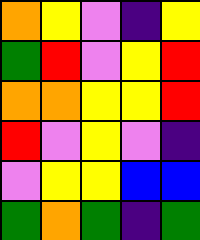[["orange", "yellow", "violet", "indigo", "yellow"], ["green", "red", "violet", "yellow", "red"], ["orange", "orange", "yellow", "yellow", "red"], ["red", "violet", "yellow", "violet", "indigo"], ["violet", "yellow", "yellow", "blue", "blue"], ["green", "orange", "green", "indigo", "green"]]